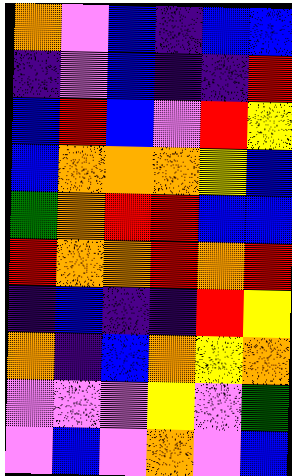[["orange", "violet", "blue", "indigo", "blue", "blue"], ["indigo", "violet", "blue", "indigo", "indigo", "red"], ["blue", "red", "blue", "violet", "red", "yellow"], ["blue", "orange", "orange", "orange", "yellow", "blue"], ["green", "orange", "red", "red", "blue", "blue"], ["red", "orange", "orange", "red", "orange", "red"], ["indigo", "blue", "indigo", "indigo", "red", "yellow"], ["orange", "indigo", "blue", "orange", "yellow", "orange"], ["violet", "violet", "violet", "yellow", "violet", "green"], ["violet", "blue", "violet", "orange", "violet", "blue"]]